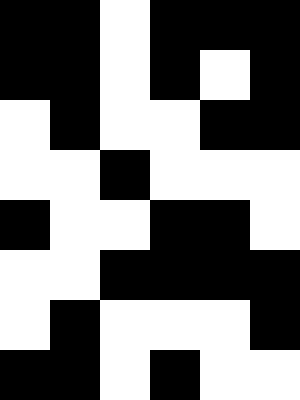[["black", "black", "white", "black", "black", "black"], ["black", "black", "white", "black", "white", "black"], ["white", "black", "white", "white", "black", "black"], ["white", "white", "black", "white", "white", "white"], ["black", "white", "white", "black", "black", "white"], ["white", "white", "black", "black", "black", "black"], ["white", "black", "white", "white", "white", "black"], ["black", "black", "white", "black", "white", "white"]]